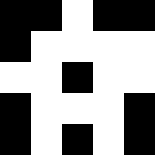[["black", "black", "white", "black", "black"], ["black", "white", "white", "white", "white"], ["white", "white", "black", "white", "white"], ["black", "white", "white", "white", "black"], ["black", "white", "black", "white", "black"]]